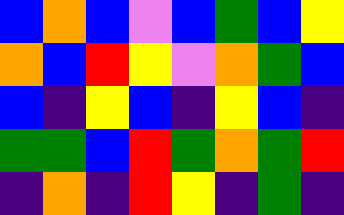[["blue", "orange", "blue", "violet", "blue", "green", "blue", "yellow"], ["orange", "blue", "red", "yellow", "violet", "orange", "green", "blue"], ["blue", "indigo", "yellow", "blue", "indigo", "yellow", "blue", "indigo"], ["green", "green", "blue", "red", "green", "orange", "green", "red"], ["indigo", "orange", "indigo", "red", "yellow", "indigo", "green", "indigo"]]